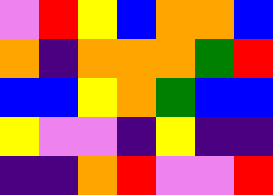[["violet", "red", "yellow", "blue", "orange", "orange", "blue"], ["orange", "indigo", "orange", "orange", "orange", "green", "red"], ["blue", "blue", "yellow", "orange", "green", "blue", "blue"], ["yellow", "violet", "violet", "indigo", "yellow", "indigo", "indigo"], ["indigo", "indigo", "orange", "red", "violet", "violet", "red"]]